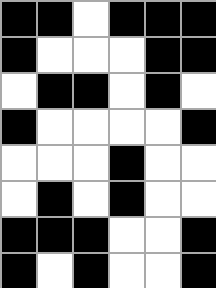[["black", "black", "white", "black", "black", "black"], ["black", "white", "white", "white", "black", "black"], ["white", "black", "black", "white", "black", "white"], ["black", "white", "white", "white", "white", "black"], ["white", "white", "white", "black", "white", "white"], ["white", "black", "white", "black", "white", "white"], ["black", "black", "black", "white", "white", "black"], ["black", "white", "black", "white", "white", "black"]]